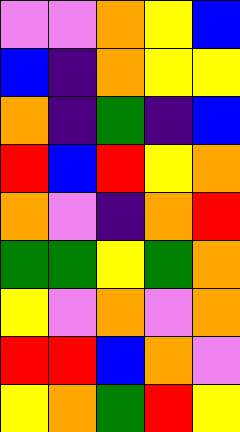[["violet", "violet", "orange", "yellow", "blue"], ["blue", "indigo", "orange", "yellow", "yellow"], ["orange", "indigo", "green", "indigo", "blue"], ["red", "blue", "red", "yellow", "orange"], ["orange", "violet", "indigo", "orange", "red"], ["green", "green", "yellow", "green", "orange"], ["yellow", "violet", "orange", "violet", "orange"], ["red", "red", "blue", "orange", "violet"], ["yellow", "orange", "green", "red", "yellow"]]